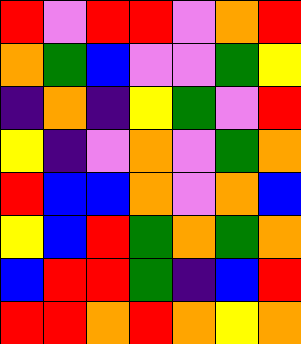[["red", "violet", "red", "red", "violet", "orange", "red"], ["orange", "green", "blue", "violet", "violet", "green", "yellow"], ["indigo", "orange", "indigo", "yellow", "green", "violet", "red"], ["yellow", "indigo", "violet", "orange", "violet", "green", "orange"], ["red", "blue", "blue", "orange", "violet", "orange", "blue"], ["yellow", "blue", "red", "green", "orange", "green", "orange"], ["blue", "red", "red", "green", "indigo", "blue", "red"], ["red", "red", "orange", "red", "orange", "yellow", "orange"]]